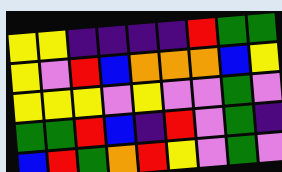[["yellow", "yellow", "indigo", "indigo", "indigo", "indigo", "red", "green", "green"], ["yellow", "violet", "red", "blue", "orange", "orange", "orange", "blue", "yellow"], ["yellow", "yellow", "yellow", "violet", "yellow", "violet", "violet", "green", "violet"], ["green", "green", "red", "blue", "indigo", "red", "violet", "green", "indigo"], ["blue", "red", "green", "orange", "red", "yellow", "violet", "green", "violet"]]